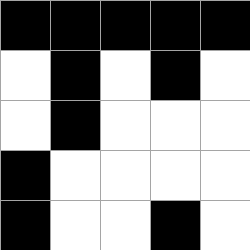[["black", "black", "black", "black", "black"], ["white", "black", "white", "black", "white"], ["white", "black", "white", "white", "white"], ["black", "white", "white", "white", "white"], ["black", "white", "white", "black", "white"]]